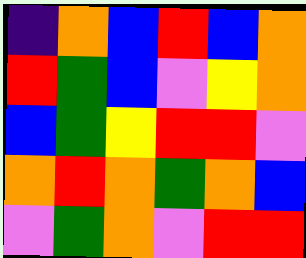[["indigo", "orange", "blue", "red", "blue", "orange"], ["red", "green", "blue", "violet", "yellow", "orange"], ["blue", "green", "yellow", "red", "red", "violet"], ["orange", "red", "orange", "green", "orange", "blue"], ["violet", "green", "orange", "violet", "red", "red"]]